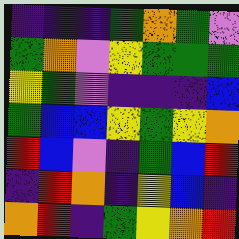[["indigo", "indigo", "indigo", "green", "orange", "green", "violet"], ["green", "orange", "violet", "yellow", "green", "green", "green"], ["yellow", "green", "violet", "indigo", "indigo", "indigo", "blue"], ["green", "blue", "blue", "yellow", "green", "yellow", "orange"], ["red", "blue", "violet", "indigo", "green", "blue", "red"], ["indigo", "red", "orange", "indigo", "yellow", "blue", "indigo"], ["orange", "red", "indigo", "green", "yellow", "orange", "red"]]